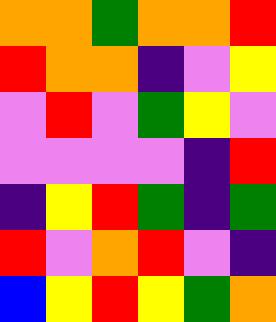[["orange", "orange", "green", "orange", "orange", "red"], ["red", "orange", "orange", "indigo", "violet", "yellow"], ["violet", "red", "violet", "green", "yellow", "violet"], ["violet", "violet", "violet", "violet", "indigo", "red"], ["indigo", "yellow", "red", "green", "indigo", "green"], ["red", "violet", "orange", "red", "violet", "indigo"], ["blue", "yellow", "red", "yellow", "green", "orange"]]